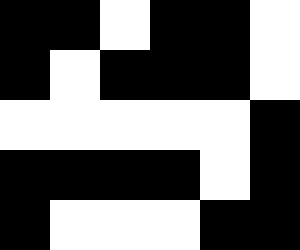[["black", "black", "white", "black", "black", "white"], ["black", "white", "black", "black", "black", "white"], ["white", "white", "white", "white", "white", "black"], ["black", "black", "black", "black", "white", "black"], ["black", "white", "white", "white", "black", "black"]]